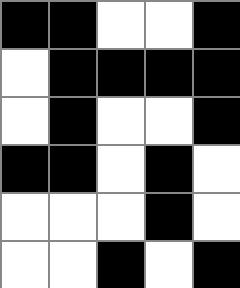[["black", "black", "white", "white", "black"], ["white", "black", "black", "black", "black"], ["white", "black", "white", "white", "black"], ["black", "black", "white", "black", "white"], ["white", "white", "white", "black", "white"], ["white", "white", "black", "white", "black"]]